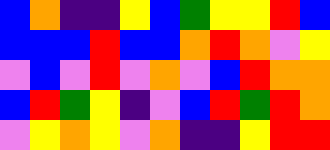[["blue", "orange", "indigo", "indigo", "yellow", "blue", "green", "yellow", "yellow", "red", "blue"], ["blue", "blue", "blue", "red", "blue", "blue", "orange", "red", "orange", "violet", "yellow"], ["violet", "blue", "violet", "red", "violet", "orange", "violet", "blue", "red", "orange", "orange"], ["blue", "red", "green", "yellow", "indigo", "violet", "blue", "red", "green", "red", "orange"], ["violet", "yellow", "orange", "yellow", "violet", "orange", "indigo", "indigo", "yellow", "red", "red"]]